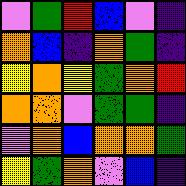[["violet", "green", "red", "blue", "violet", "indigo"], ["orange", "blue", "indigo", "orange", "green", "indigo"], ["yellow", "orange", "yellow", "green", "orange", "red"], ["orange", "orange", "violet", "green", "green", "indigo"], ["violet", "orange", "blue", "orange", "orange", "green"], ["yellow", "green", "orange", "violet", "blue", "indigo"]]